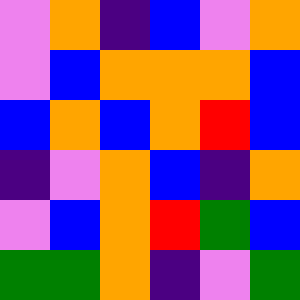[["violet", "orange", "indigo", "blue", "violet", "orange"], ["violet", "blue", "orange", "orange", "orange", "blue"], ["blue", "orange", "blue", "orange", "red", "blue"], ["indigo", "violet", "orange", "blue", "indigo", "orange"], ["violet", "blue", "orange", "red", "green", "blue"], ["green", "green", "orange", "indigo", "violet", "green"]]